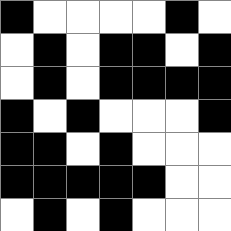[["black", "white", "white", "white", "white", "black", "white"], ["white", "black", "white", "black", "black", "white", "black"], ["white", "black", "white", "black", "black", "black", "black"], ["black", "white", "black", "white", "white", "white", "black"], ["black", "black", "white", "black", "white", "white", "white"], ["black", "black", "black", "black", "black", "white", "white"], ["white", "black", "white", "black", "white", "white", "white"]]